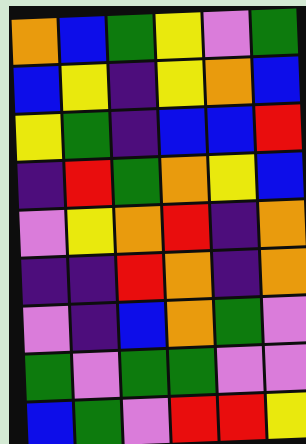[["orange", "blue", "green", "yellow", "violet", "green"], ["blue", "yellow", "indigo", "yellow", "orange", "blue"], ["yellow", "green", "indigo", "blue", "blue", "red"], ["indigo", "red", "green", "orange", "yellow", "blue"], ["violet", "yellow", "orange", "red", "indigo", "orange"], ["indigo", "indigo", "red", "orange", "indigo", "orange"], ["violet", "indigo", "blue", "orange", "green", "violet"], ["green", "violet", "green", "green", "violet", "violet"], ["blue", "green", "violet", "red", "red", "yellow"]]